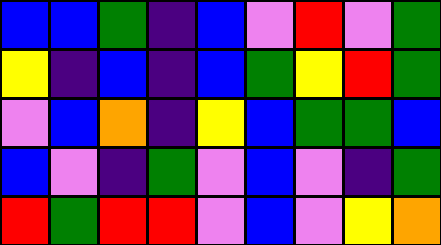[["blue", "blue", "green", "indigo", "blue", "violet", "red", "violet", "green"], ["yellow", "indigo", "blue", "indigo", "blue", "green", "yellow", "red", "green"], ["violet", "blue", "orange", "indigo", "yellow", "blue", "green", "green", "blue"], ["blue", "violet", "indigo", "green", "violet", "blue", "violet", "indigo", "green"], ["red", "green", "red", "red", "violet", "blue", "violet", "yellow", "orange"]]